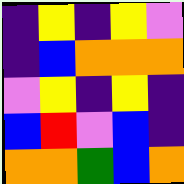[["indigo", "yellow", "indigo", "yellow", "violet"], ["indigo", "blue", "orange", "orange", "orange"], ["violet", "yellow", "indigo", "yellow", "indigo"], ["blue", "red", "violet", "blue", "indigo"], ["orange", "orange", "green", "blue", "orange"]]